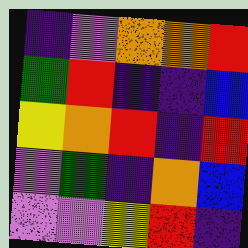[["indigo", "violet", "orange", "orange", "red"], ["green", "red", "indigo", "indigo", "blue"], ["yellow", "orange", "red", "indigo", "red"], ["violet", "green", "indigo", "orange", "blue"], ["violet", "violet", "yellow", "red", "indigo"]]